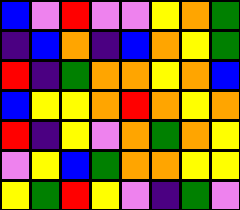[["blue", "violet", "red", "violet", "violet", "yellow", "orange", "green"], ["indigo", "blue", "orange", "indigo", "blue", "orange", "yellow", "green"], ["red", "indigo", "green", "orange", "orange", "yellow", "orange", "blue"], ["blue", "yellow", "yellow", "orange", "red", "orange", "yellow", "orange"], ["red", "indigo", "yellow", "violet", "orange", "green", "orange", "yellow"], ["violet", "yellow", "blue", "green", "orange", "orange", "yellow", "yellow"], ["yellow", "green", "red", "yellow", "violet", "indigo", "green", "violet"]]